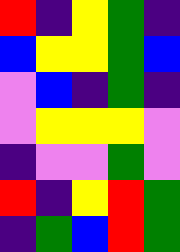[["red", "indigo", "yellow", "green", "indigo"], ["blue", "yellow", "yellow", "green", "blue"], ["violet", "blue", "indigo", "green", "indigo"], ["violet", "yellow", "yellow", "yellow", "violet"], ["indigo", "violet", "violet", "green", "violet"], ["red", "indigo", "yellow", "red", "green"], ["indigo", "green", "blue", "red", "green"]]